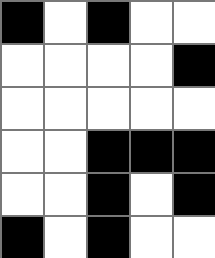[["black", "white", "black", "white", "white"], ["white", "white", "white", "white", "black"], ["white", "white", "white", "white", "white"], ["white", "white", "black", "black", "black"], ["white", "white", "black", "white", "black"], ["black", "white", "black", "white", "white"]]